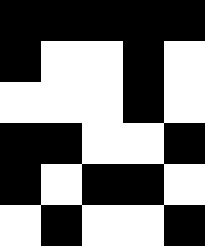[["black", "black", "black", "black", "black"], ["black", "white", "white", "black", "white"], ["white", "white", "white", "black", "white"], ["black", "black", "white", "white", "black"], ["black", "white", "black", "black", "white"], ["white", "black", "white", "white", "black"]]